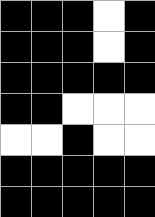[["black", "black", "black", "white", "black"], ["black", "black", "black", "white", "black"], ["black", "black", "black", "black", "black"], ["black", "black", "white", "white", "white"], ["white", "white", "black", "white", "white"], ["black", "black", "black", "black", "black"], ["black", "black", "black", "black", "black"]]